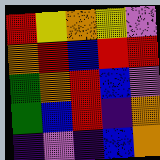[["red", "yellow", "orange", "yellow", "violet"], ["orange", "red", "blue", "red", "red"], ["green", "orange", "red", "blue", "violet"], ["green", "blue", "red", "indigo", "orange"], ["indigo", "violet", "indigo", "blue", "orange"]]